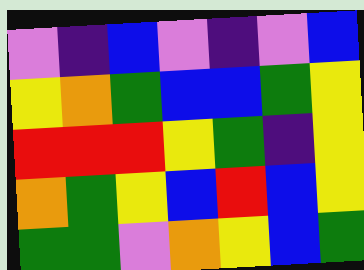[["violet", "indigo", "blue", "violet", "indigo", "violet", "blue"], ["yellow", "orange", "green", "blue", "blue", "green", "yellow"], ["red", "red", "red", "yellow", "green", "indigo", "yellow"], ["orange", "green", "yellow", "blue", "red", "blue", "yellow"], ["green", "green", "violet", "orange", "yellow", "blue", "green"]]